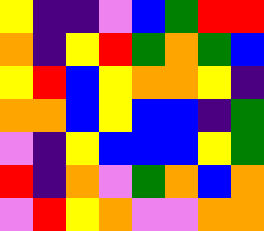[["yellow", "indigo", "indigo", "violet", "blue", "green", "red", "red"], ["orange", "indigo", "yellow", "red", "green", "orange", "green", "blue"], ["yellow", "red", "blue", "yellow", "orange", "orange", "yellow", "indigo"], ["orange", "orange", "blue", "yellow", "blue", "blue", "indigo", "green"], ["violet", "indigo", "yellow", "blue", "blue", "blue", "yellow", "green"], ["red", "indigo", "orange", "violet", "green", "orange", "blue", "orange"], ["violet", "red", "yellow", "orange", "violet", "violet", "orange", "orange"]]